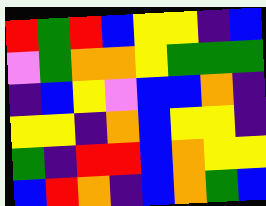[["red", "green", "red", "blue", "yellow", "yellow", "indigo", "blue"], ["violet", "green", "orange", "orange", "yellow", "green", "green", "green"], ["indigo", "blue", "yellow", "violet", "blue", "blue", "orange", "indigo"], ["yellow", "yellow", "indigo", "orange", "blue", "yellow", "yellow", "indigo"], ["green", "indigo", "red", "red", "blue", "orange", "yellow", "yellow"], ["blue", "red", "orange", "indigo", "blue", "orange", "green", "blue"]]